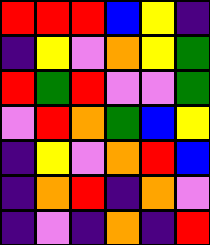[["red", "red", "red", "blue", "yellow", "indigo"], ["indigo", "yellow", "violet", "orange", "yellow", "green"], ["red", "green", "red", "violet", "violet", "green"], ["violet", "red", "orange", "green", "blue", "yellow"], ["indigo", "yellow", "violet", "orange", "red", "blue"], ["indigo", "orange", "red", "indigo", "orange", "violet"], ["indigo", "violet", "indigo", "orange", "indigo", "red"]]